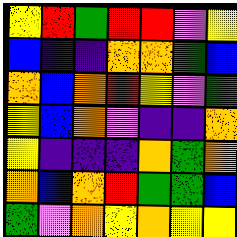[["yellow", "red", "green", "red", "red", "violet", "yellow"], ["blue", "indigo", "indigo", "orange", "orange", "green", "blue"], ["orange", "blue", "orange", "red", "yellow", "violet", "green"], ["yellow", "blue", "orange", "violet", "indigo", "indigo", "orange"], ["yellow", "indigo", "indigo", "indigo", "orange", "green", "orange"], ["orange", "blue", "orange", "red", "green", "green", "blue"], ["green", "violet", "orange", "yellow", "orange", "yellow", "yellow"]]